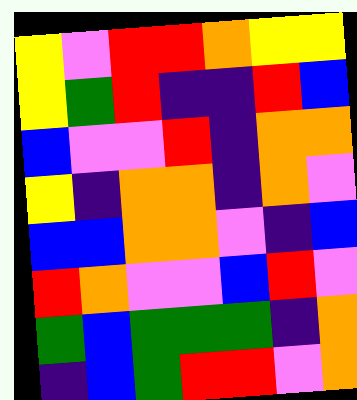[["yellow", "violet", "red", "red", "orange", "yellow", "yellow"], ["yellow", "green", "red", "indigo", "indigo", "red", "blue"], ["blue", "violet", "violet", "red", "indigo", "orange", "orange"], ["yellow", "indigo", "orange", "orange", "indigo", "orange", "violet"], ["blue", "blue", "orange", "orange", "violet", "indigo", "blue"], ["red", "orange", "violet", "violet", "blue", "red", "violet"], ["green", "blue", "green", "green", "green", "indigo", "orange"], ["indigo", "blue", "green", "red", "red", "violet", "orange"]]